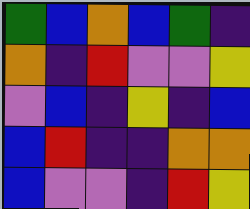[["green", "blue", "orange", "blue", "green", "indigo"], ["orange", "indigo", "red", "violet", "violet", "yellow"], ["violet", "blue", "indigo", "yellow", "indigo", "blue"], ["blue", "red", "indigo", "indigo", "orange", "orange"], ["blue", "violet", "violet", "indigo", "red", "yellow"]]